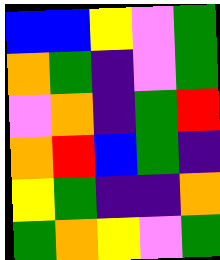[["blue", "blue", "yellow", "violet", "green"], ["orange", "green", "indigo", "violet", "green"], ["violet", "orange", "indigo", "green", "red"], ["orange", "red", "blue", "green", "indigo"], ["yellow", "green", "indigo", "indigo", "orange"], ["green", "orange", "yellow", "violet", "green"]]